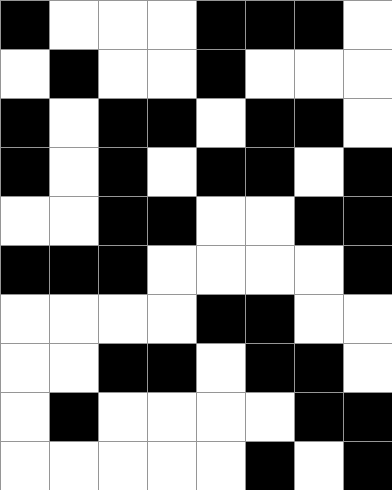[["black", "white", "white", "white", "black", "black", "black", "white"], ["white", "black", "white", "white", "black", "white", "white", "white"], ["black", "white", "black", "black", "white", "black", "black", "white"], ["black", "white", "black", "white", "black", "black", "white", "black"], ["white", "white", "black", "black", "white", "white", "black", "black"], ["black", "black", "black", "white", "white", "white", "white", "black"], ["white", "white", "white", "white", "black", "black", "white", "white"], ["white", "white", "black", "black", "white", "black", "black", "white"], ["white", "black", "white", "white", "white", "white", "black", "black"], ["white", "white", "white", "white", "white", "black", "white", "black"]]